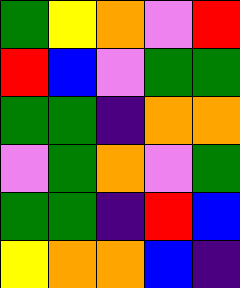[["green", "yellow", "orange", "violet", "red"], ["red", "blue", "violet", "green", "green"], ["green", "green", "indigo", "orange", "orange"], ["violet", "green", "orange", "violet", "green"], ["green", "green", "indigo", "red", "blue"], ["yellow", "orange", "orange", "blue", "indigo"]]